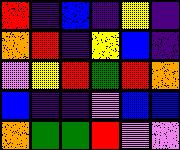[["red", "indigo", "blue", "indigo", "yellow", "indigo"], ["orange", "red", "indigo", "yellow", "blue", "indigo"], ["violet", "yellow", "red", "green", "red", "orange"], ["blue", "indigo", "indigo", "violet", "blue", "blue"], ["orange", "green", "green", "red", "violet", "violet"]]